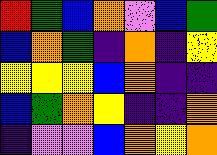[["red", "green", "blue", "orange", "violet", "blue", "green"], ["blue", "orange", "green", "indigo", "orange", "indigo", "yellow"], ["yellow", "yellow", "yellow", "blue", "orange", "indigo", "indigo"], ["blue", "green", "orange", "yellow", "indigo", "indigo", "orange"], ["indigo", "violet", "violet", "blue", "orange", "yellow", "orange"]]